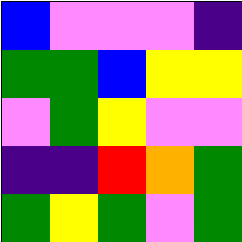[["blue", "violet", "violet", "violet", "indigo"], ["green", "green", "blue", "yellow", "yellow"], ["violet", "green", "yellow", "violet", "violet"], ["indigo", "indigo", "red", "orange", "green"], ["green", "yellow", "green", "violet", "green"]]